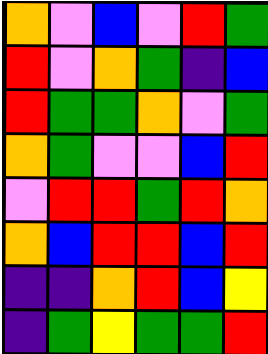[["orange", "violet", "blue", "violet", "red", "green"], ["red", "violet", "orange", "green", "indigo", "blue"], ["red", "green", "green", "orange", "violet", "green"], ["orange", "green", "violet", "violet", "blue", "red"], ["violet", "red", "red", "green", "red", "orange"], ["orange", "blue", "red", "red", "blue", "red"], ["indigo", "indigo", "orange", "red", "blue", "yellow"], ["indigo", "green", "yellow", "green", "green", "red"]]